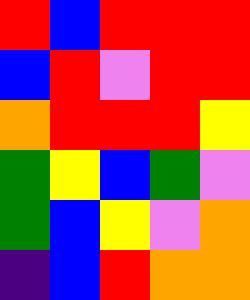[["red", "blue", "red", "red", "red"], ["blue", "red", "violet", "red", "red"], ["orange", "red", "red", "red", "yellow"], ["green", "yellow", "blue", "green", "violet"], ["green", "blue", "yellow", "violet", "orange"], ["indigo", "blue", "red", "orange", "orange"]]